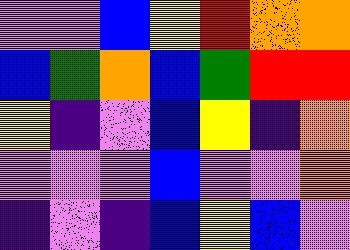[["violet", "violet", "blue", "yellow", "red", "orange", "orange"], ["blue", "green", "orange", "blue", "green", "red", "red"], ["yellow", "indigo", "violet", "blue", "yellow", "indigo", "orange"], ["violet", "violet", "violet", "blue", "violet", "violet", "orange"], ["indigo", "violet", "indigo", "blue", "yellow", "blue", "violet"]]